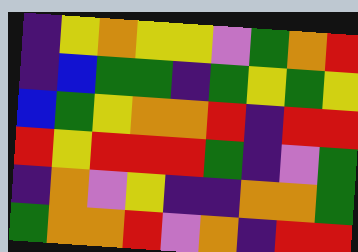[["indigo", "yellow", "orange", "yellow", "yellow", "violet", "green", "orange", "red"], ["indigo", "blue", "green", "green", "indigo", "green", "yellow", "green", "yellow"], ["blue", "green", "yellow", "orange", "orange", "red", "indigo", "red", "red"], ["red", "yellow", "red", "red", "red", "green", "indigo", "violet", "green"], ["indigo", "orange", "violet", "yellow", "indigo", "indigo", "orange", "orange", "green"], ["green", "orange", "orange", "red", "violet", "orange", "indigo", "red", "red"]]